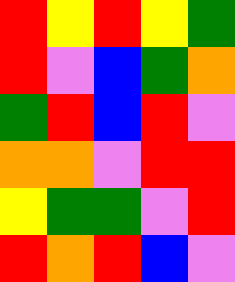[["red", "yellow", "red", "yellow", "green"], ["red", "violet", "blue", "green", "orange"], ["green", "red", "blue", "red", "violet"], ["orange", "orange", "violet", "red", "red"], ["yellow", "green", "green", "violet", "red"], ["red", "orange", "red", "blue", "violet"]]